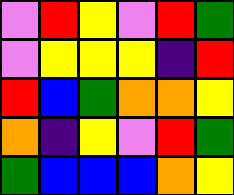[["violet", "red", "yellow", "violet", "red", "green"], ["violet", "yellow", "yellow", "yellow", "indigo", "red"], ["red", "blue", "green", "orange", "orange", "yellow"], ["orange", "indigo", "yellow", "violet", "red", "green"], ["green", "blue", "blue", "blue", "orange", "yellow"]]